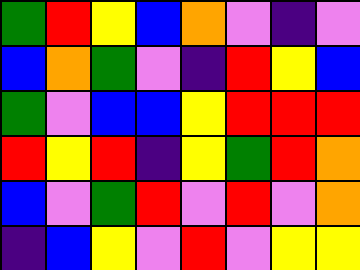[["green", "red", "yellow", "blue", "orange", "violet", "indigo", "violet"], ["blue", "orange", "green", "violet", "indigo", "red", "yellow", "blue"], ["green", "violet", "blue", "blue", "yellow", "red", "red", "red"], ["red", "yellow", "red", "indigo", "yellow", "green", "red", "orange"], ["blue", "violet", "green", "red", "violet", "red", "violet", "orange"], ["indigo", "blue", "yellow", "violet", "red", "violet", "yellow", "yellow"]]